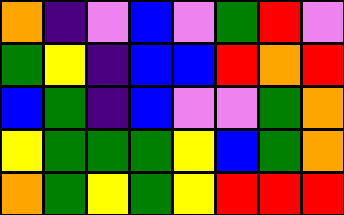[["orange", "indigo", "violet", "blue", "violet", "green", "red", "violet"], ["green", "yellow", "indigo", "blue", "blue", "red", "orange", "red"], ["blue", "green", "indigo", "blue", "violet", "violet", "green", "orange"], ["yellow", "green", "green", "green", "yellow", "blue", "green", "orange"], ["orange", "green", "yellow", "green", "yellow", "red", "red", "red"]]